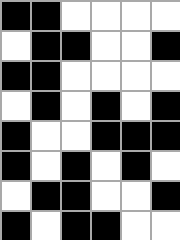[["black", "black", "white", "white", "white", "white"], ["white", "black", "black", "white", "white", "black"], ["black", "black", "white", "white", "white", "white"], ["white", "black", "white", "black", "white", "black"], ["black", "white", "white", "black", "black", "black"], ["black", "white", "black", "white", "black", "white"], ["white", "black", "black", "white", "white", "black"], ["black", "white", "black", "black", "white", "white"]]